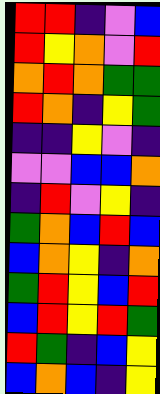[["red", "red", "indigo", "violet", "blue"], ["red", "yellow", "orange", "violet", "red"], ["orange", "red", "orange", "green", "green"], ["red", "orange", "indigo", "yellow", "green"], ["indigo", "indigo", "yellow", "violet", "indigo"], ["violet", "violet", "blue", "blue", "orange"], ["indigo", "red", "violet", "yellow", "indigo"], ["green", "orange", "blue", "red", "blue"], ["blue", "orange", "yellow", "indigo", "orange"], ["green", "red", "yellow", "blue", "red"], ["blue", "red", "yellow", "red", "green"], ["red", "green", "indigo", "blue", "yellow"], ["blue", "orange", "blue", "indigo", "yellow"]]